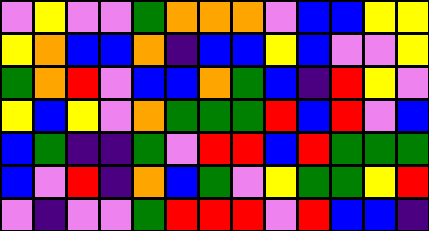[["violet", "yellow", "violet", "violet", "green", "orange", "orange", "orange", "violet", "blue", "blue", "yellow", "yellow"], ["yellow", "orange", "blue", "blue", "orange", "indigo", "blue", "blue", "yellow", "blue", "violet", "violet", "yellow"], ["green", "orange", "red", "violet", "blue", "blue", "orange", "green", "blue", "indigo", "red", "yellow", "violet"], ["yellow", "blue", "yellow", "violet", "orange", "green", "green", "green", "red", "blue", "red", "violet", "blue"], ["blue", "green", "indigo", "indigo", "green", "violet", "red", "red", "blue", "red", "green", "green", "green"], ["blue", "violet", "red", "indigo", "orange", "blue", "green", "violet", "yellow", "green", "green", "yellow", "red"], ["violet", "indigo", "violet", "violet", "green", "red", "red", "red", "violet", "red", "blue", "blue", "indigo"]]